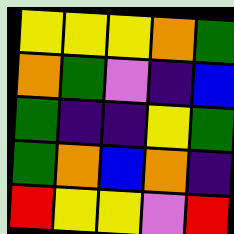[["yellow", "yellow", "yellow", "orange", "green"], ["orange", "green", "violet", "indigo", "blue"], ["green", "indigo", "indigo", "yellow", "green"], ["green", "orange", "blue", "orange", "indigo"], ["red", "yellow", "yellow", "violet", "red"]]